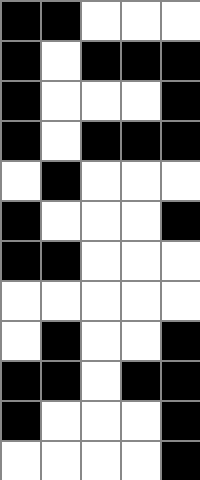[["black", "black", "white", "white", "white"], ["black", "white", "black", "black", "black"], ["black", "white", "white", "white", "black"], ["black", "white", "black", "black", "black"], ["white", "black", "white", "white", "white"], ["black", "white", "white", "white", "black"], ["black", "black", "white", "white", "white"], ["white", "white", "white", "white", "white"], ["white", "black", "white", "white", "black"], ["black", "black", "white", "black", "black"], ["black", "white", "white", "white", "black"], ["white", "white", "white", "white", "black"]]